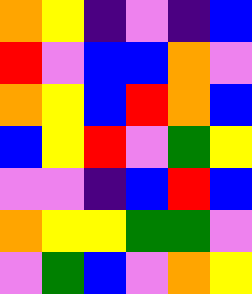[["orange", "yellow", "indigo", "violet", "indigo", "blue"], ["red", "violet", "blue", "blue", "orange", "violet"], ["orange", "yellow", "blue", "red", "orange", "blue"], ["blue", "yellow", "red", "violet", "green", "yellow"], ["violet", "violet", "indigo", "blue", "red", "blue"], ["orange", "yellow", "yellow", "green", "green", "violet"], ["violet", "green", "blue", "violet", "orange", "yellow"]]